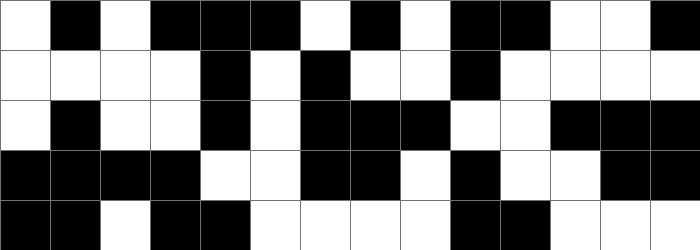[["white", "black", "white", "black", "black", "black", "white", "black", "white", "black", "black", "white", "white", "black"], ["white", "white", "white", "white", "black", "white", "black", "white", "white", "black", "white", "white", "white", "white"], ["white", "black", "white", "white", "black", "white", "black", "black", "black", "white", "white", "black", "black", "black"], ["black", "black", "black", "black", "white", "white", "black", "black", "white", "black", "white", "white", "black", "black"], ["black", "black", "white", "black", "black", "white", "white", "white", "white", "black", "black", "white", "white", "white"]]